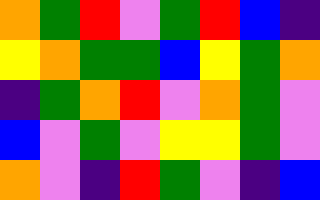[["orange", "green", "red", "violet", "green", "red", "blue", "indigo"], ["yellow", "orange", "green", "green", "blue", "yellow", "green", "orange"], ["indigo", "green", "orange", "red", "violet", "orange", "green", "violet"], ["blue", "violet", "green", "violet", "yellow", "yellow", "green", "violet"], ["orange", "violet", "indigo", "red", "green", "violet", "indigo", "blue"]]